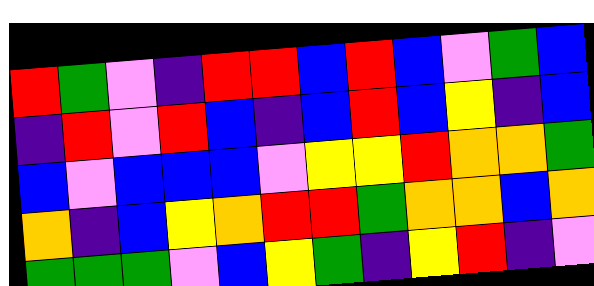[["red", "green", "violet", "indigo", "red", "red", "blue", "red", "blue", "violet", "green", "blue"], ["indigo", "red", "violet", "red", "blue", "indigo", "blue", "red", "blue", "yellow", "indigo", "blue"], ["blue", "violet", "blue", "blue", "blue", "violet", "yellow", "yellow", "red", "orange", "orange", "green"], ["orange", "indigo", "blue", "yellow", "orange", "red", "red", "green", "orange", "orange", "blue", "orange"], ["green", "green", "green", "violet", "blue", "yellow", "green", "indigo", "yellow", "red", "indigo", "violet"]]